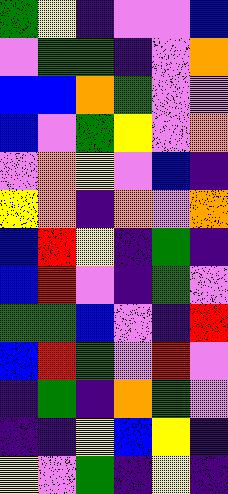[["green", "yellow", "indigo", "violet", "violet", "blue"], ["violet", "green", "green", "indigo", "violet", "orange"], ["blue", "blue", "orange", "green", "violet", "violet"], ["blue", "violet", "green", "yellow", "violet", "orange"], ["violet", "orange", "yellow", "violet", "blue", "indigo"], ["yellow", "orange", "indigo", "orange", "violet", "orange"], ["blue", "red", "yellow", "indigo", "green", "indigo"], ["blue", "red", "violet", "indigo", "green", "violet"], ["green", "green", "blue", "violet", "indigo", "red"], ["blue", "red", "green", "violet", "red", "violet"], ["indigo", "green", "indigo", "orange", "green", "violet"], ["indigo", "indigo", "yellow", "blue", "yellow", "indigo"], ["yellow", "violet", "green", "indigo", "yellow", "indigo"]]